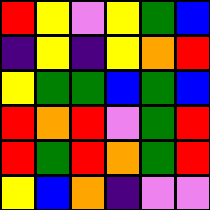[["red", "yellow", "violet", "yellow", "green", "blue"], ["indigo", "yellow", "indigo", "yellow", "orange", "red"], ["yellow", "green", "green", "blue", "green", "blue"], ["red", "orange", "red", "violet", "green", "red"], ["red", "green", "red", "orange", "green", "red"], ["yellow", "blue", "orange", "indigo", "violet", "violet"]]